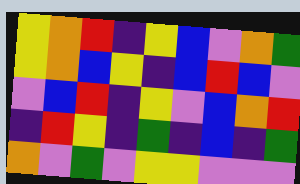[["yellow", "orange", "red", "indigo", "yellow", "blue", "violet", "orange", "green"], ["yellow", "orange", "blue", "yellow", "indigo", "blue", "red", "blue", "violet"], ["violet", "blue", "red", "indigo", "yellow", "violet", "blue", "orange", "red"], ["indigo", "red", "yellow", "indigo", "green", "indigo", "blue", "indigo", "green"], ["orange", "violet", "green", "violet", "yellow", "yellow", "violet", "violet", "violet"]]